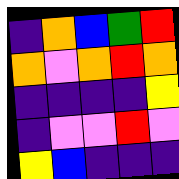[["indigo", "orange", "blue", "green", "red"], ["orange", "violet", "orange", "red", "orange"], ["indigo", "indigo", "indigo", "indigo", "yellow"], ["indigo", "violet", "violet", "red", "violet"], ["yellow", "blue", "indigo", "indigo", "indigo"]]